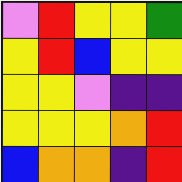[["violet", "red", "yellow", "yellow", "green"], ["yellow", "red", "blue", "yellow", "yellow"], ["yellow", "yellow", "violet", "indigo", "indigo"], ["yellow", "yellow", "yellow", "orange", "red"], ["blue", "orange", "orange", "indigo", "red"]]